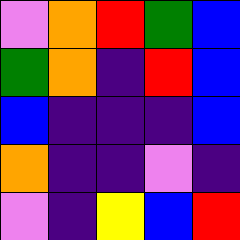[["violet", "orange", "red", "green", "blue"], ["green", "orange", "indigo", "red", "blue"], ["blue", "indigo", "indigo", "indigo", "blue"], ["orange", "indigo", "indigo", "violet", "indigo"], ["violet", "indigo", "yellow", "blue", "red"]]